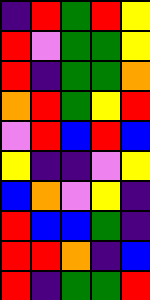[["indigo", "red", "green", "red", "yellow"], ["red", "violet", "green", "green", "yellow"], ["red", "indigo", "green", "green", "orange"], ["orange", "red", "green", "yellow", "red"], ["violet", "red", "blue", "red", "blue"], ["yellow", "indigo", "indigo", "violet", "yellow"], ["blue", "orange", "violet", "yellow", "indigo"], ["red", "blue", "blue", "green", "indigo"], ["red", "red", "orange", "indigo", "blue"], ["red", "indigo", "green", "green", "red"]]